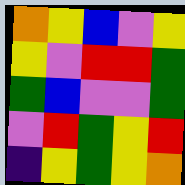[["orange", "yellow", "blue", "violet", "yellow"], ["yellow", "violet", "red", "red", "green"], ["green", "blue", "violet", "violet", "green"], ["violet", "red", "green", "yellow", "red"], ["indigo", "yellow", "green", "yellow", "orange"]]